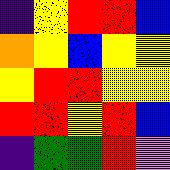[["indigo", "yellow", "red", "red", "blue"], ["orange", "yellow", "blue", "yellow", "yellow"], ["yellow", "red", "red", "yellow", "yellow"], ["red", "red", "yellow", "red", "blue"], ["indigo", "green", "green", "red", "violet"]]